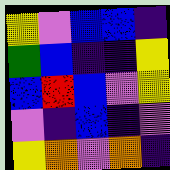[["yellow", "violet", "blue", "blue", "indigo"], ["green", "blue", "indigo", "indigo", "yellow"], ["blue", "red", "blue", "violet", "yellow"], ["violet", "indigo", "blue", "indigo", "violet"], ["yellow", "orange", "violet", "orange", "indigo"]]